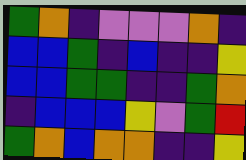[["green", "orange", "indigo", "violet", "violet", "violet", "orange", "indigo"], ["blue", "blue", "green", "indigo", "blue", "indigo", "indigo", "yellow"], ["blue", "blue", "green", "green", "indigo", "indigo", "green", "orange"], ["indigo", "blue", "blue", "blue", "yellow", "violet", "green", "red"], ["green", "orange", "blue", "orange", "orange", "indigo", "indigo", "yellow"]]